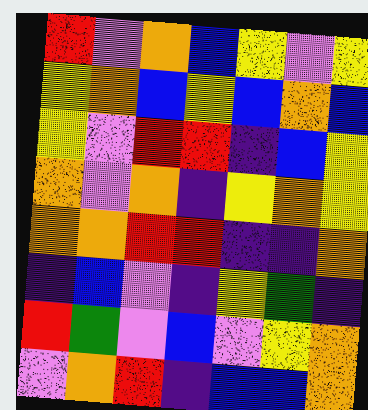[["red", "violet", "orange", "blue", "yellow", "violet", "yellow"], ["yellow", "orange", "blue", "yellow", "blue", "orange", "blue"], ["yellow", "violet", "red", "red", "indigo", "blue", "yellow"], ["orange", "violet", "orange", "indigo", "yellow", "orange", "yellow"], ["orange", "orange", "red", "red", "indigo", "indigo", "orange"], ["indigo", "blue", "violet", "indigo", "yellow", "green", "indigo"], ["red", "green", "violet", "blue", "violet", "yellow", "orange"], ["violet", "orange", "red", "indigo", "blue", "blue", "orange"]]